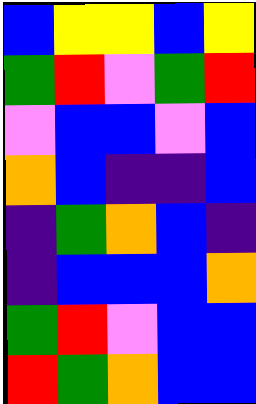[["blue", "yellow", "yellow", "blue", "yellow"], ["green", "red", "violet", "green", "red"], ["violet", "blue", "blue", "violet", "blue"], ["orange", "blue", "indigo", "indigo", "blue"], ["indigo", "green", "orange", "blue", "indigo"], ["indigo", "blue", "blue", "blue", "orange"], ["green", "red", "violet", "blue", "blue"], ["red", "green", "orange", "blue", "blue"]]